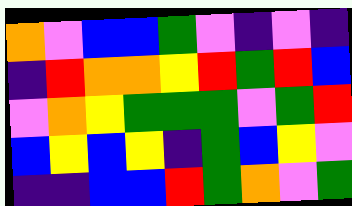[["orange", "violet", "blue", "blue", "green", "violet", "indigo", "violet", "indigo"], ["indigo", "red", "orange", "orange", "yellow", "red", "green", "red", "blue"], ["violet", "orange", "yellow", "green", "green", "green", "violet", "green", "red"], ["blue", "yellow", "blue", "yellow", "indigo", "green", "blue", "yellow", "violet"], ["indigo", "indigo", "blue", "blue", "red", "green", "orange", "violet", "green"]]